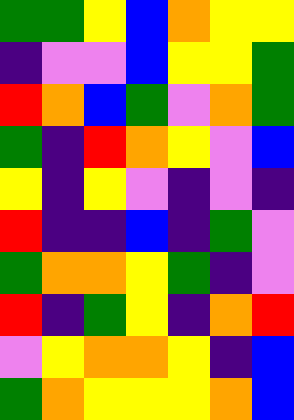[["green", "green", "yellow", "blue", "orange", "yellow", "yellow"], ["indigo", "violet", "violet", "blue", "yellow", "yellow", "green"], ["red", "orange", "blue", "green", "violet", "orange", "green"], ["green", "indigo", "red", "orange", "yellow", "violet", "blue"], ["yellow", "indigo", "yellow", "violet", "indigo", "violet", "indigo"], ["red", "indigo", "indigo", "blue", "indigo", "green", "violet"], ["green", "orange", "orange", "yellow", "green", "indigo", "violet"], ["red", "indigo", "green", "yellow", "indigo", "orange", "red"], ["violet", "yellow", "orange", "orange", "yellow", "indigo", "blue"], ["green", "orange", "yellow", "yellow", "yellow", "orange", "blue"]]